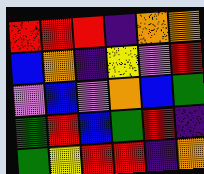[["red", "red", "red", "indigo", "orange", "orange"], ["blue", "orange", "indigo", "yellow", "violet", "red"], ["violet", "blue", "violet", "orange", "blue", "green"], ["green", "red", "blue", "green", "red", "indigo"], ["green", "yellow", "red", "red", "indigo", "orange"]]